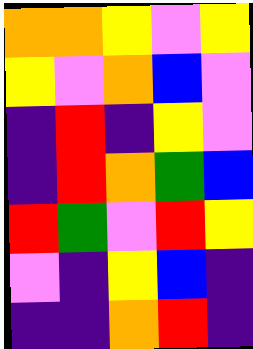[["orange", "orange", "yellow", "violet", "yellow"], ["yellow", "violet", "orange", "blue", "violet"], ["indigo", "red", "indigo", "yellow", "violet"], ["indigo", "red", "orange", "green", "blue"], ["red", "green", "violet", "red", "yellow"], ["violet", "indigo", "yellow", "blue", "indigo"], ["indigo", "indigo", "orange", "red", "indigo"]]